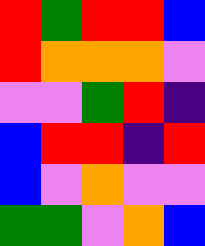[["red", "green", "red", "red", "blue"], ["red", "orange", "orange", "orange", "violet"], ["violet", "violet", "green", "red", "indigo"], ["blue", "red", "red", "indigo", "red"], ["blue", "violet", "orange", "violet", "violet"], ["green", "green", "violet", "orange", "blue"]]